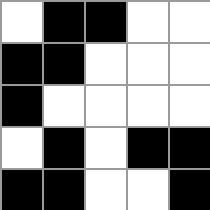[["white", "black", "black", "white", "white"], ["black", "black", "white", "white", "white"], ["black", "white", "white", "white", "white"], ["white", "black", "white", "black", "black"], ["black", "black", "white", "white", "black"]]